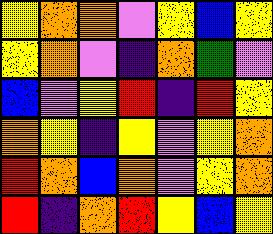[["yellow", "orange", "orange", "violet", "yellow", "blue", "yellow"], ["yellow", "orange", "violet", "indigo", "orange", "green", "violet"], ["blue", "violet", "yellow", "red", "indigo", "red", "yellow"], ["orange", "yellow", "indigo", "yellow", "violet", "yellow", "orange"], ["red", "orange", "blue", "orange", "violet", "yellow", "orange"], ["red", "indigo", "orange", "red", "yellow", "blue", "yellow"]]